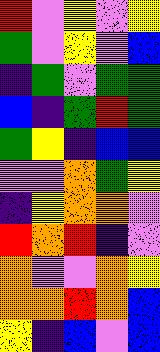[["red", "violet", "yellow", "violet", "yellow"], ["green", "violet", "yellow", "violet", "blue"], ["indigo", "green", "violet", "green", "green"], ["blue", "indigo", "green", "red", "green"], ["green", "yellow", "indigo", "blue", "blue"], ["violet", "violet", "orange", "green", "yellow"], ["indigo", "yellow", "orange", "orange", "violet"], ["red", "orange", "red", "indigo", "violet"], ["orange", "violet", "violet", "orange", "yellow"], ["orange", "orange", "red", "orange", "blue"], ["yellow", "indigo", "blue", "violet", "blue"]]